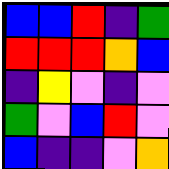[["blue", "blue", "red", "indigo", "green"], ["red", "red", "red", "orange", "blue"], ["indigo", "yellow", "violet", "indigo", "violet"], ["green", "violet", "blue", "red", "violet"], ["blue", "indigo", "indigo", "violet", "orange"]]